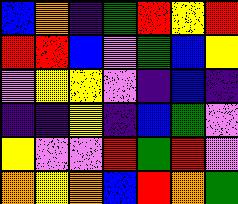[["blue", "orange", "indigo", "green", "red", "yellow", "red"], ["red", "red", "blue", "violet", "green", "blue", "yellow"], ["violet", "yellow", "yellow", "violet", "indigo", "blue", "indigo"], ["indigo", "indigo", "yellow", "indigo", "blue", "green", "violet"], ["yellow", "violet", "violet", "red", "green", "red", "violet"], ["orange", "yellow", "orange", "blue", "red", "orange", "green"]]